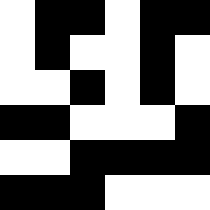[["white", "black", "black", "white", "black", "black"], ["white", "black", "white", "white", "black", "white"], ["white", "white", "black", "white", "black", "white"], ["black", "black", "white", "white", "white", "black"], ["white", "white", "black", "black", "black", "black"], ["black", "black", "black", "white", "white", "white"]]